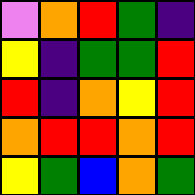[["violet", "orange", "red", "green", "indigo"], ["yellow", "indigo", "green", "green", "red"], ["red", "indigo", "orange", "yellow", "red"], ["orange", "red", "red", "orange", "red"], ["yellow", "green", "blue", "orange", "green"]]